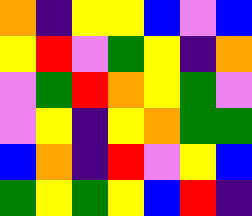[["orange", "indigo", "yellow", "yellow", "blue", "violet", "blue"], ["yellow", "red", "violet", "green", "yellow", "indigo", "orange"], ["violet", "green", "red", "orange", "yellow", "green", "violet"], ["violet", "yellow", "indigo", "yellow", "orange", "green", "green"], ["blue", "orange", "indigo", "red", "violet", "yellow", "blue"], ["green", "yellow", "green", "yellow", "blue", "red", "indigo"]]